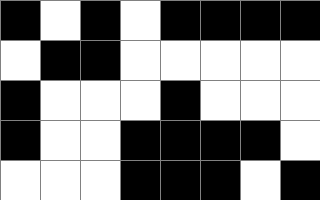[["black", "white", "black", "white", "black", "black", "black", "black"], ["white", "black", "black", "white", "white", "white", "white", "white"], ["black", "white", "white", "white", "black", "white", "white", "white"], ["black", "white", "white", "black", "black", "black", "black", "white"], ["white", "white", "white", "black", "black", "black", "white", "black"]]